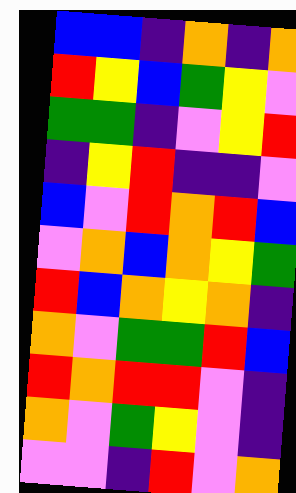[["blue", "blue", "indigo", "orange", "indigo", "orange"], ["red", "yellow", "blue", "green", "yellow", "violet"], ["green", "green", "indigo", "violet", "yellow", "red"], ["indigo", "yellow", "red", "indigo", "indigo", "violet"], ["blue", "violet", "red", "orange", "red", "blue"], ["violet", "orange", "blue", "orange", "yellow", "green"], ["red", "blue", "orange", "yellow", "orange", "indigo"], ["orange", "violet", "green", "green", "red", "blue"], ["red", "orange", "red", "red", "violet", "indigo"], ["orange", "violet", "green", "yellow", "violet", "indigo"], ["violet", "violet", "indigo", "red", "violet", "orange"]]